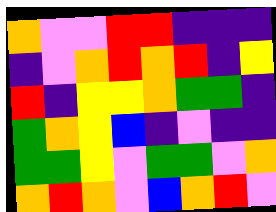[["orange", "violet", "violet", "red", "red", "indigo", "indigo", "indigo"], ["indigo", "violet", "orange", "red", "orange", "red", "indigo", "yellow"], ["red", "indigo", "yellow", "yellow", "orange", "green", "green", "indigo"], ["green", "orange", "yellow", "blue", "indigo", "violet", "indigo", "indigo"], ["green", "green", "yellow", "violet", "green", "green", "violet", "orange"], ["orange", "red", "orange", "violet", "blue", "orange", "red", "violet"]]